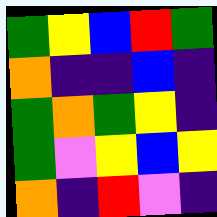[["green", "yellow", "blue", "red", "green"], ["orange", "indigo", "indigo", "blue", "indigo"], ["green", "orange", "green", "yellow", "indigo"], ["green", "violet", "yellow", "blue", "yellow"], ["orange", "indigo", "red", "violet", "indigo"]]